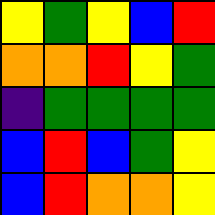[["yellow", "green", "yellow", "blue", "red"], ["orange", "orange", "red", "yellow", "green"], ["indigo", "green", "green", "green", "green"], ["blue", "red", "blue", "green", "yellow"], ["blue", "red", "orange", "orange", "yellow"]]